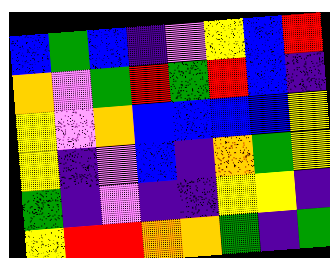[["blue", "green", "blue", "indigo", "violet", "yellow", "blue", "red"], ["orange", "violet", "green", "red", "green", "red", "blue", "indigo"], ["yellow", "violet", "orange", "blue", "blue", "blue", "blue", "yellow"], ["yellow", "indigo", "violet", "blue", "indigo", "orange", "green", "yellow"], ["green", "indigo", "violet", "indigo", "indigo", "yellow", "yellow", "indigo"], ["yellow", "red", "red", "orange", "orange", "green", "indigo", "green"]]